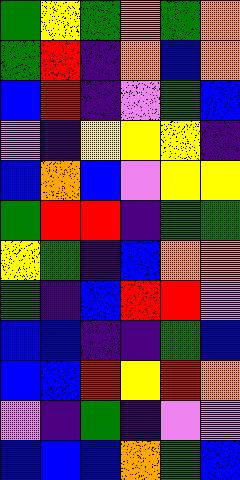[["green", "yellow", "green", "orange", "green", "orange"], ["green", "red", "indigo", "orange", "blue", "orange"], ["blue", "red", "indigo", "violet", "green", "blue"], ["violet", "indigo", "yellow", "yellow", "yellow", "indigo"], ["blue", "orange", "blue", "violet", "yellow", "yellow"], ["green", "red", "red", "indigo", "green", "green"], ["yellow", "green", "indigo", "blue", "orange", "orange"], ["green", "indigo", "blue", "red", "red", "violet"], ["blue", "blue", "indigo", "indigo", "green", "blue"], ["blue", "blue", "red", "yellow", "red", "orange"], ["violet", "indigo", "green", "indigo", "violet", "violet"], ["blue", "blue", "blue", "orange", "green", "blue"]]